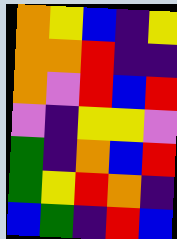[["orange", "yellow", "blue", "indigo", "yellow"], ["orange", "orange", "red", "indigo", "indigo"], ["orange", "violet", "red", "blue", "red"], ["violet", "indigo", "yellow", "yellow", "violet"], ["green", "indigo", "orange", "blue", "red"], ["green", "yellow", "red", "orange", "indigo"], ["blue", "green", "indigo", "red", "blue"]]